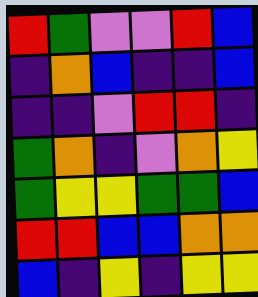[["red", "green", "violet", "violet", "red", "blue"], ["indigo", "orange", "blue", "indigo", "indigo", "blue"], ["indigo", "indigo", "violet", "red", "red", "indigo"], ["green", "orange", "indigo", "violet", "orange", "yellow"], ["green", "yellow", "yellow", "green", "green", "blue"], ["red", "red", "blue", "blue", "orange", "orange"], ["blue", "indigo", "yellow", "indigo", "yellow", "yellow"]]